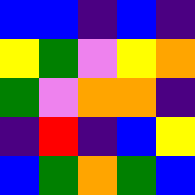[["blue", "blue", "indigo", "blue", "indigo"], ["yellow", "green", "violet", "yellow", "orange"], ["green", "violet", "orange", "orange", "indigo"], ["indigo", "red", "indigo", "blue", "yellow"], ["blue", "green", "orange", "green", "blue"]]